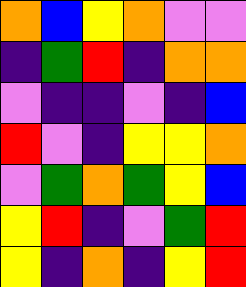[["orange", "blue", "yellow", "orange", "violet", "violet"], ["indigo", "green", "red", "indigo", "orange", "orange"], ["violet", "indigo", "indigo", "violet", "indigo", "blue"], ["red", "violet", "indigo", "yellow", "yellow", "orange"], ["violet", "green", "orange", "green", "yellow", "blue"], ["yellow", "red", "indigo", "violet", "green", "red"], ["yellow", "indigo", "orange", "indigo", "yellow", "red"]]